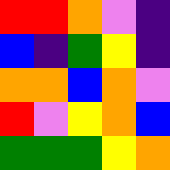[["red", "red", "orange", "violet", "indigo"], ["blue", "indigo", "green", "yellow", "indigo"], ["orange", "orange", "blue", "orange", "violet"], ["red", "violet", "yellow", "orange", "blue"], ["green", "green", "green", "yellow", "orange"]]